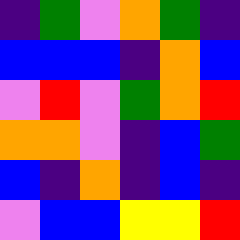[["indigo", "green", "violet", "orange", "green", "indigo"], ["blue", "blue", "blue", "indigo", "orange", "blue"], ["violet", "red", "violet", "green", "orange", "red"], ["orange", "orange", "violet", "indigo", "blue", "green"], ["blue", "indigo", "orange", "indigo", "blue", "indigo"], ["violet", "blue", "blue", "yellow", "yellow", "red"]]